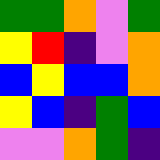[["green", "green", "orange", "violet", "green"], ["yellow", "red", "indigo", "violet", "orange"], ["blue", "yellow", "blue", "blue", "orange"], ["yellow", "blue", "indigo", "green", "blue"], ["violet", "violet", "orange", "green", "indigo"]]